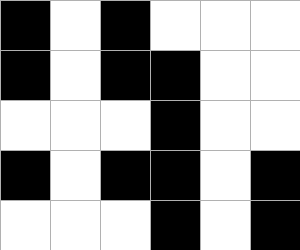[["black", "white", "black", "white", "white", "white"], ["black", "white", "black", "black", "white", "white"], ["white", "white", "white", "black", "white", "white"], ["black", "white", "black", "black", "white", "black"], ["white", "white", "white", "black", "white", "black"]]